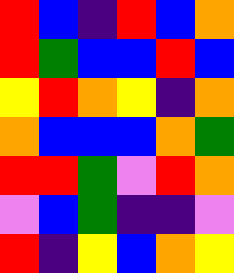[["red", "blue", "indigo", "red", "blue", "orange"], ["red", "green", "blue", "blue", "red", "blue"], ["yellow", "red", "orange", "yellow", "indigo", "orange"], ["orange", "blue", "blue", "blue", "orange", "green"], ["red", "red", "green", "violet", "red", "orange"], ["violet", "blue", "green", "indigo", "indigo", "violet"], ["red", "indigo", "yellow", "blue", "orange", "yellow"]]